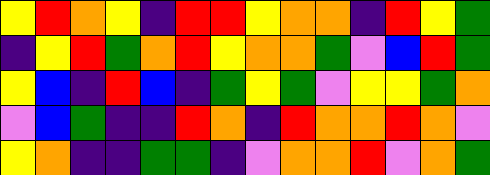[["yellow", "red", "orange", "yellow", "indigo", "red", "red", "yellow", "orange", "orange", "indigo", "red", "yellow", "green"], ["indigo", "yellow", "red", "green", "orange", "red", "yellow", "orange", "orange", "green", "violet", "blue", "red", "green"], ["yellow", "blue", "indigo", "red", "blue", "indigo", "green", "yellow", "green", "violet", "yellow", "yellow", "green", "orange"], ["violet", "blue", "green", "indigo", "indigo", "red", "orange", "indigo", "red", "orange", "orange", "red", "orange", "violet"], ["yellow", "orange", "indigo", "indigo", "green", "green", "indigo", "violet", "orange", "orange", "red", "violet", "orange", "green"]]